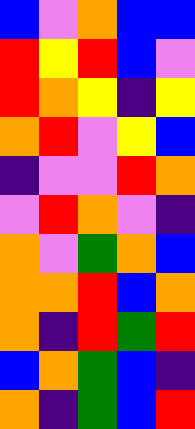[["blue", "violet", "orange", "blue", "blue"], ["red", "yellow", "red", "blue", "violet"], ["red", "orange", "yellow", "indigo", "yellow"], ["orange", "red", "violet", "yellow", "blue"], ["indigo", "violet", "violet", "red", "orange"], ["violet", "red", "orange", "violet", "indigo"], ["orange", "violet", "green", "orange", "blue"], ["orange", "orange", "red", "blue", "orange"], ["orange", "indigo", "red", "green", "red"], ["blue", "orange", "green", "blue", "indigo"], ["orange", "indigo", "green", "blue", "red"]]